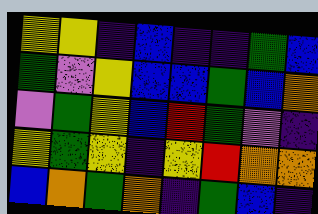[["yellow", "yellow", "indigo", "blue", "indigo", "indigo", "green", "blue"], ["green", "violet", "yellow", "blue", "blue", "green", "blue", "orange"], ["violet", "green", "yellow", "blue", "red", "green", "violet", "indigo"], ["yellow", "green", "yellow", "indigo", "yellow", "red", "orange", "orange"], ["blue", "orange", "green", "orange", "indigo", "green", "blue", "indigo"]]